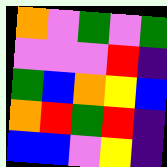[["orange", "violet", "green", "violet", "green"], ["violet", "violet", "violet", "red", "indigo"], ["green", "blue", "orange", "yellow", "blue"], ["orange", "red", "green", "red", "indigo"], ["blue", "blue", "violet", "yellow", "indigo"]]